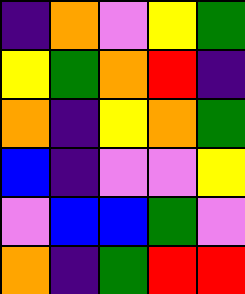[["indigo", "orange", "violet", "yellow", "green"], ["yellow", "green", "orange", "red", "indigo"], ["orange", "indigo", "yellow", "orange", "green"], ["blue", "indigo", "violet", "violet", "yellow"], ["violet", "blue", "blue", "green", "violet"], ["orange", "indigo", "green", "red", "red"]]